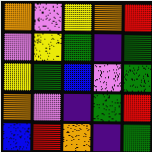[["orange", "violet", "yellow", "orange", "red"], ["violet", "yellow", "green", "indigo", "green"], ["yellow", "green", "blue", "violet", "green"], ["orange", "violet", "indigo", "green", "red"], ["blue", "red", "orange", "indigo", "green"]]